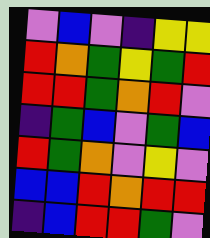[["violet", "blue", "violet", "indigo", "yellow", "yellow"], ["red", "orange", "green", "yellow", "green", "red"], ["red", "red", "green", "orange", "red", "violet"], ["indigo", "green", "blue", "violet", "green", "blue"], ["red", "green", "orange", "violet", "yellow", "violet"], ["blue", "blue", "red", "orange", "red", "red"], ["indigo", "blue", "red", "red", "green", "violet"]]